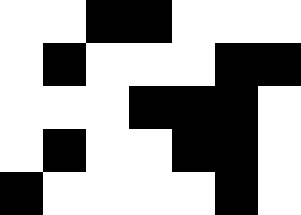[["white", "white", "black", "black", "white", "white", "white"], ["white", "black", "white", "white", "white", "black", "black"], ["white", "white", "white", "black", "black", "black", "white"], ["white", "black", "white", "white", "black", "black", "white"], ["black", "white", "white", "white", "white", "black", "white"]]